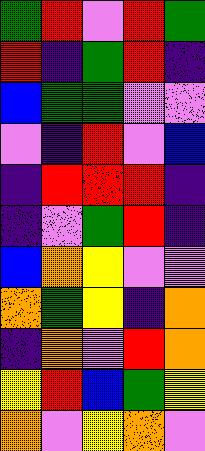[["green", "red", "violet", "red", "green"], ["red", "indigo", "green", "red", "indigo"], ["blue", "green", "green", "violet", "violet"], ["violet", "indigo", "red", "violet", "blue"], ["indigo", "red", "red", "red", "indigo"], ["indigo", "violet", "green", "red", "indigo"], ["blue", "orange", "yellow", "violet", "violet"], ["orange", "green", "yellow", "indigo", "orange"], ["indigo", "orange", "violet", "red", "orange"], ["yellow", "red", "blue", "green", "yellow"], ["orange", "violet", "yellow", "orange", "violet"]]